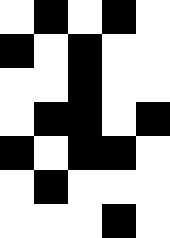[["white", "black", "white", "black", "white"], ["black", "white", "black", "white", "white"], ["white", "white", "black", "white", "white"], ["white", "black", "black", "white", "black"], ["black", "white", "black", "black", "white"], ["white", "black", "white", "white", "white"], ["white", "white", "white", "black", "white"]]